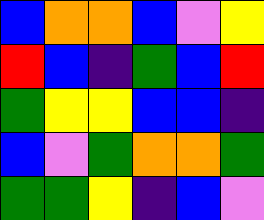[["blue", "orange", "orange", "blue", "violet", "yellow"], ["red", "blue", "indigo", "green", "blue", "red"], ["green", "yellow", "yellow", "blue", "blue", "indigo"], ["blue", "violet", "green", "orange", "orange", "green"], ["green", "green", "yellow", "indigo", "blue", "violet"]]